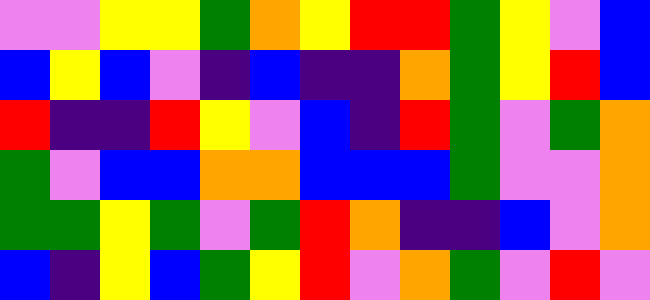[["violet", "violet", "yellow", "yellow", "green", "orange", "yellow", "red", "red", "green", "yellow", "violet", "blue"], ["blue", "yellow", "blue", "violet", "indigo", "blue", "indigo", "indigo", "orange", "green", "yellow", "red", "blue"], ["red", "indigo", "indigo", "red", "yellow", "violet", "blue", "indigo", "red", "green", "violet", "green", "orange"], ["green", "violet", "blue", "blue", "orange", "orange", "blue", "blue", "blue", "green", "violet", "violet", "orange"], ["green", "green", "yellow", "green", "violet", "green", "red", "orange", "indigo", "indigo", "blue", "violet", "orange"], ["blue", "indigo", "yellow", "blue", "green", "yellow", "red", "violet", "orange", "green", "violet", "red", "violet"]]